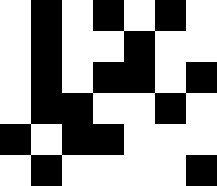[["white", "black", "white", "black", "white", "black", "white"], ["white", "black", "white", "white", "black", "white", "white"], ["white", "black", "white", "black", "black", "white", "black"], ["white", "black", "black", "white", "white", "black", "white"], ["black", "white", "black", "black", "white", "white", "white"], ["white", "black", "white", "white", "white", "white", "black"]]